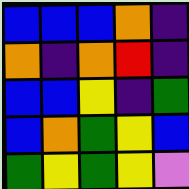[["blue", "blue", "blue", "orange", "indigo"], ["orange", "indigo", "orange", "red", "indigo"], ["blue", "blue", "yellow", "indigo", "green"], ["blue", "orange", "green", "yellow", "blue"], ["green", "yellow", "green", "yellow", "violet"]]